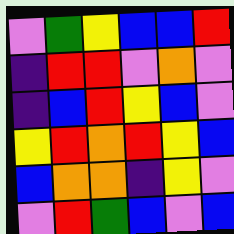[["violet", "green", "yellow", "blue", "blue", "red"], ["indigo", "red", "red", "violet", "orange", "violet"], ["indigo", "blue", "red", "yellow", "blue", "violet"], ["yellow", "red", "orange", "red", "yellow", "blue"], ["blue", "orange", "orange", "indigo", "yellow", "violet"], ["violet", "red", "green", "blue", "violet", "blue"]]